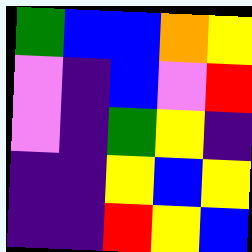[["green", "blue", "blue", "orange", "yellow"], ["violet", "indigo", "blue", "violet", "red"], ["violet", "indigo", "green", "yellow", "indigo"], ["indigo", "indigo", "yellow", "blue", "yellow"], ["indigo", "indigo", "red", "yellow", "blue"]]